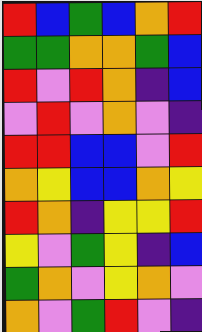[["red", "blue", "green", "blue", "orange", "red"], ["green", "green", "orange", "orange", "green", "blue"], ["red", "violet", "red", "orange", "indigo", "blue"], ["violet", "red", "violet", "orange", "violet", "indigo"], ["red", "red", "blue", "blue", "violet", "red"], ["orange", "yellow", "blue", "blue", "orange", "yellow"], ["red", "orange", "indigo", "yellow", "yellow", "red"], ["yellow", "violet", "green", "yellow", "indigo", "blue"], ["green", "orange", "violet", "yellow", "orange", "violet"], ["orange", "violet", "green", "red", "violet", "indigo"]]